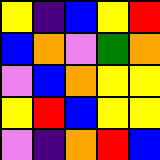[["yellow", "indigo", "blue", "yellow", "red"], ["blue", "orange", "violet", "green", "orange"], ["violet", "blue", "orange", "yellow", "yellow"], ["yellow", "red", "blue", "yellow", "yellow"], ["violet", "indigo", "orange", "red", "blue"]]